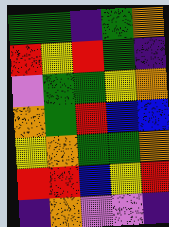[["green", "green", "indigo", "green", "orange"], ["red", "yellow", "red", "green", "indigo"], ["violet", "green", "green", "yellow", "orange"], ["orange", "green", "red", "blue", "blue"], ["yellow", "orange", "green", "green", "orange"], ["red", "red", "blue", "yellow", "red"], ["indigo", "orange", "violet", "violet", "indigo"]]